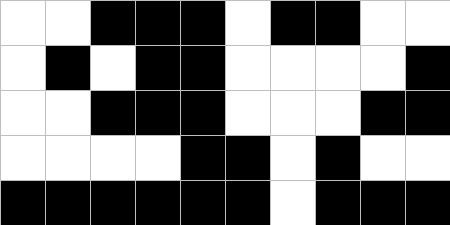[["white", "white", "black", "black", "black", "white", "black", "black", "white", "white"], ["white", "black", "white", "black", "black", "white", "white", "white", "white", "black"], ["white", "white", "black", "black", "black", "white", "white", "white", "black", "black"], ["white", "white", "white", "white", "black", "black", "white", "black", "white", "white"], ["black", "black", "black", "black", "black", "black", "white", "black", "black", "black"]]